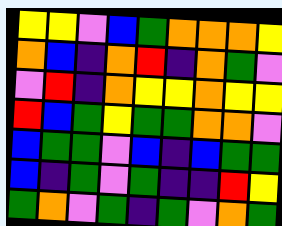[["yellow", "yellow", "violet", "blue", "green", "orange", "orange", "orange", "yellow"], ["orange", "blue", "indigo", "orange", "red", "indigo", "orange", "green", "violet"], ["violet", "red", "indigo", "orange", "yellow", "yellow", "orange", "yellow", "yellow"], ["red", "blue", "green", "yellow", "green", "green", "orange", "orange", "violet"], ["blue", "green", "green", "violet", "blue", "indigo", "blue", "green", "green"], ["blue", "indigo", "green", "violet", "green", "indigo", "indigo", "red", "yellow"], ["green", "orange", "violet", "green", "indigo", "green", "violet", "orange", "green"]]